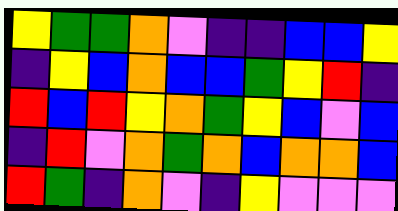[["yellow", "green", "green", "orange", "violet", "indigo", "indigo", "blue", "blue", "yellow"], ["indigo", "yellow", "blue", "orange", "blue", "blue", "green", "yellow", "red", "indigo"], ["red", "blue", "red", "yellow", "orange", "green", "yellow", "blue", "violet", "blue"], ["indigo", "red", "violet", "orange", "green", "orange", "blue", "orange", "orange", "blue"], ["red", "green", "indigo", "orange", "violet", "indigo", "yellow", "violet", "violet", "violet"]]